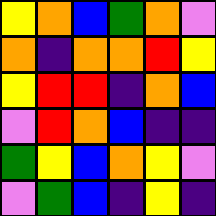[["yellow", "orange", "blue", "green", "orange", "violet"], ["orange", "indigo", "orange", "orange", "red", "yellow"], ["yellow", "red", "red", "indigo", "orange", "blue"], ["violet", "red", "orange", "blue", "indigo", "indigo"], ["green", "yellow", "blue", "orange", "yellow", "violet"], ["violet", "green", "blue", "indigo", "yellow", "indigo"]]